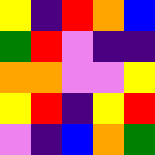[["yellow", "indigo", "red", "orange", "blue"], ["green", "red", "violet", "indigo", "indigo"], ["orange", "orange", "violet", "violet", "yellow"], ["yellow", "red", "indigo", "yellow", "red"], ["violet", "indigo", "blue", "orange", "green"]]